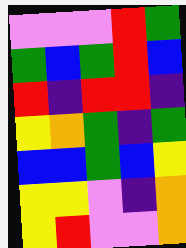[["violet", "violet", "violet", "red", "green"], ["green", "blue", "green", "red", "blue"], ["red", "indigo", "red", "red", "indigo"], ["yellow", "orange", "green", "indigo", "green"], ["blue", "blue", "green", "blue", "yellow"], ["yellow", "yellow", "violet", "indigo", "orange"], ["yellow", "red", "violet", "violet", "orange"]]